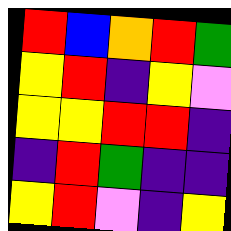[["red", "blue", "orange", "red", "green"], ["yellow", "red", "indigo", "yellow", "violet"], ["yellow", "yellow", "red", "red", "indigo"], ["indigo", "red", "green", "indigo", "indigo"], ["yellow", "red", "violet", "indigo", "yellow"]]